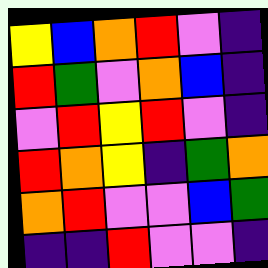[["yellow", "blue", "orange", "red", "violet", "indigo"], ["red", "green", "violet", "orange", "blue", "indigo"], ["violet", "red", "yellow", "red", "violet", "indigo"], ["red", "orange", "yellow", "indigo", "green", "orange"], ["orange", "red", "violet", "violet", "blue", "green"], ["indigo", "indigo", "red", "violet", "violet", "indigo"]]